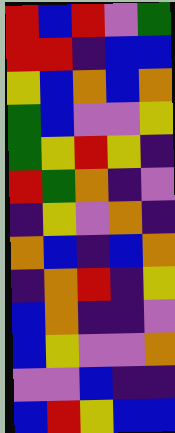[["red", "blue", "red", "violet", "green"], ["red", "red", "indigo", "blue", "blue"], ["yellow", "blue", "orange", "blue", "orange"], ["green", "blue", "violet", "violet", "yellow"], ["green", "yellow", "red", "yellow", "indigo"], ["red", "green", "orange", "indigo", "violet"], ["indigo", "yellow", "violet", "orange", "indigo"], ["orange", "blue", "indigo", "blue", "orange"], ["indigo", "orange", "red", "indigo", "yellow"], ["blue", "orange", "indigo", "indigo", "violet"], ["blue", "yellow", "violet", "violet", "orange"], ["violet", "violet", "blue", "indigo", "indigo"], ["blue", "red", "yellow", "blue", "blue"]]